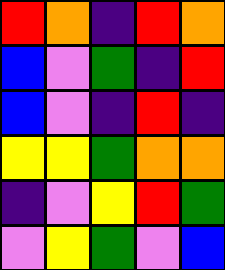[["red", "orange", "indigo", "red", "orange"], ["blue", "violet", "green", "indigo", "red"], ["blue", "violet", "indigo", "red", "indigo"], ["yellow", "yellow", "green", "orange", "orange"], ["indigo", "violet", "yellow", "red", "green"], ["violet", "yellow", "green", "violet", "blue"]]